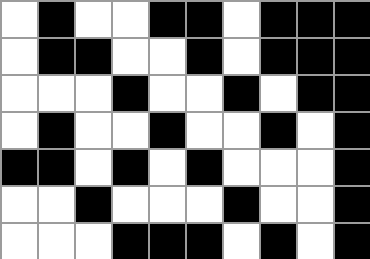[["white", "black", "white", "white", "black", "black", "white", "black", "black", "black"], ["white", "black", "black", "white", "white", "black", "white", "black", "black", "black"], ["white", "white", "white", "black", "white", "white", "black", "white", "black", "black"], ["white", "black", "white", "white", "black", "white", "white", "black", "white", "black"], ["black", "black", "white", "black", "white", "black", "white", "white", "white", "black"], ["white", "white", "black", "white", "white", "white", "black", "white", "white", "black"], ["white", "white", "white", "black", "black", "black", "white", "black", "white", "black"]]